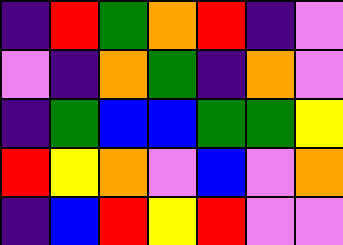[["indigo", "red", "green", "orange", "red", "indigo", "violet"], ["violet", "indigo", "orange", "green", "indigo", "orange", "violet"], ["indigo", "green", "blue", "blue", "green", "green", "yellow"], ["red", "yellow", "orange", "violet", "blue", "violet", "orange"], ["indigo", "blue", "red", "yellow", "red", "violet", "violet"]]